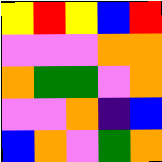[["yellow", "red", "yellow", "blue", "red"], ["violet", "violet", "violet", "orange", "orange"], ["orange", "green", "green", "violet", "orange"], ["violet", "violet", "orange", "indigo", "blue"], ["blue", "orange", "violet", "green", "orange"]]